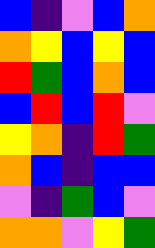[["blue", "indigo", "violet", "blue", "orange"], ["orange", "yellow", "blue", "yellow", "blue"], ["red", "green", "blue", "orange", "blue"], ["blue", "red", "blue", "red", "violet"], ["yellow", "orange", "indigo", "red", "green"], ["orange", "blue", "indigo", "blue", "blue"], ["violet", "indigo", "green", "blue", "violet"], ["orange", "orange", "violet", "yellow", "green"]]